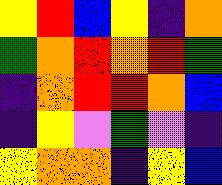[["yellow", "red", "blue", "yellow", "indigo", "orange"], ["green", "orange", "red", "orange", "red", "green"], ["indigo", "orange", "red", "red", "orange", "blue"], ["indigo", "yellow", "violet", "green", "violet", "indigo"], ["yellow", "orange", "orange", "indigo", "yellow", "blue"]]